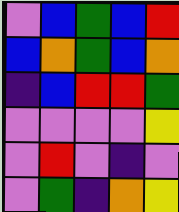[["violet", "blue", "green", "blue", "red"], ["blue", "orange", "green", "blue", "orange"], ["indigo", "blue", "red", "red", "green"], ["violet", "violet", "violet", "violet", "yellow"], ["violet", "red", "violet", "indigo", "violet"], ["violet", "green", "indigo", "orange", "yellow"]]